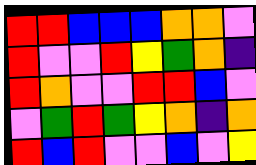[["red", "red", "blue", "blue", "blue", "orange", "orange", "violet"], ["red", "violet", "violet", "red", "yellow", "green", "orange", "indigo"], ["red", "orange", "violet", "violet", "red", "red", "blue", "violet"], ["violet", "green", "red", "green", "yellow", "orange", "indigo", "orange"], ["red", "blue", "red", "violet", "violet", "blue", "violet", "yellow"]]